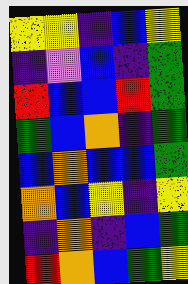[["yellow", "yellow", "indigo", "blue", "yellow"], ["indigo", "violet", "blue", "indigo", "green"], ["red", "blue", "blue", "red", "green"], ["green", "blue", "orange", "indigo", "green"], ["blue", "orange", "blue", "blue", "green"], ["orange", "blue", "yellow", "indigo", "yellow"], ["indigo", "orange", "indigo", "blue", "green"], ["red", "orange", "blue", "green", "yellow"]]